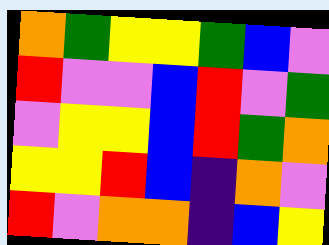[["orange", "green", "yellow", "yellow", "green", "blue", "violet"], ["red", "violet", "violet", "blue", "red", "violet", "green"], ["violet", "yellow", "yellow", "blue", "red", "green", "orange"], ["yellow", "yellow", "red", "blue", "indigo", "orange", "violet"], ["red", "violet", "orange", "orange", "indigo", "blue", "yellow"]]